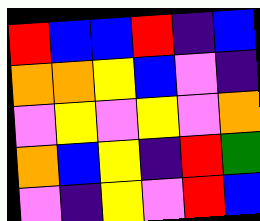[["red", "blue", "blue", "red", "indigo", "blue"], ["orange", "orange", "yellow", "blue", "violet", "indigo"], ["violet", "yellow", "violet", "yellow", "violet", "orange"], ["orange", "blue", "yellow", "indigo", "red", "green"], ["violet", "indigo", "yellow", "violet", "red", "blue"]]